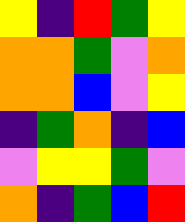[["yellow", "indigo", "red", "green", "yellow"], ["orange", "orange", "green", "violet", "orange"], ["orange", "orange", "blue", "violet", "yellow"], ["indigo", "green", "orange", "indigo", "blue"], ["violet", "yellow", "yellow", "green", "violet"], ["orange", "indigo", "green", "blue", "red"]]